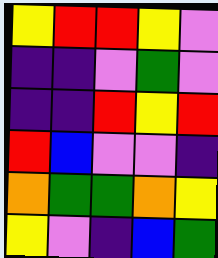[["yellow", "red", "red", "yellow", "violet"], ["indigo", "indigo", "violet", "green", "violet"], ["indigo", "indigo", "red", "yellow", "red"], ["red", "blue", "violet", "violet", "indigo"], ["orange", "green", "green", "orange", "yellow"], ["yellow", "violet", "indigo", "blue", "green"]]